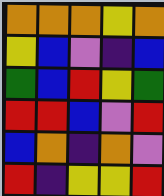[["orange", "orange", "orange", "yellow", "orange"], ["yellow", "blue", "violet", "indigo", "blue"], ["green", "blue", "red", "yellow", "green"], ["red", "red", "blue", "violet", "red"], ["blue", "orange", "indigo", "orange", "violet"], ["red", "indigo", "yellow", "yellow", "red"]]